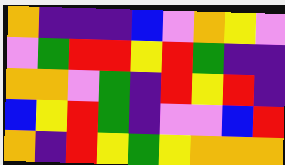[["orange", "indigo", "indigo", "indigo", "blue", "violet", "orange", "yellow", "violet"], ["violet", "green", "red", "red", "yellow", "red", "green", "indigo", "indigo"], ["orange", "orange", "violet", "green", "indigo", "red", "yellow", "red", "indigo"], ["blue", "yellow", "red", "green", "indigo", "violet", "violet", "blue", "red"], ["orange", "indigo", "red", "yellow", "green", "yellow", "orange", "orange", "orange"]]